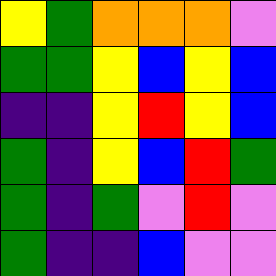[["yellow", "green", "orange", "orange", "orange", "violet"], ["green", "green", "yellow", "blue", "yellow", "blue"], ["indigo", "indigo", "yellow", "red", "yellow", "blue"], ["green", "indigo", "yellow", "blue", "red", "green"], ["green", "indigo", "green", "violet", "red", "violet"], ["green", "indigo", "indigo", "blue", "violet", "violet"]]